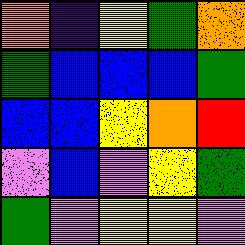[["orange", "indigo", "yellow", "green", "orange"], ["green", "blue", "blue", "blue", "green"], ["blue", "blue", "yellow", "orange", "red"], ["violet", "blue", "violet", "yellow", "green"], ["green", "violet", "yellow", "yellow", "violet"]]